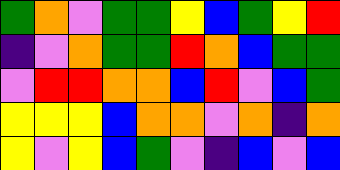[["green", "orange", "violet", "green", "green", "yellow", "blue", "green", "yellow", "red"], ["indigo", "violet", "orange", "green", "green", "red", "orange", "blue", "green", "green"], ["violet", "red", "red", "orange", "orange", "blue", "red", "violet", "blue", "green"], ["yellow", "yellow", "yellow", "blue", "orange", "orange", "violet", "orange", "indigo", "orange"], ["yellow", "violet", "yellow", "blue", "green", "violet", "indigo", "blue", "violet", "blue"]]